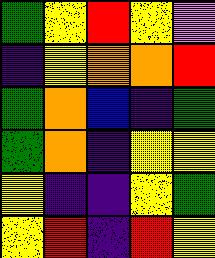[["green", "yellow", "red", "yellow", "violet"], ["indigo", "yellow", "orange", "orange", "red"], ["green", "orange", "blue", "indigo", "green"], ["green", "orange", "indigo", "yellow", "yellow"], ["yellow", "indigo", "indigo", "yellow", "green"], ["yellow", "red", "indigo", "red", "yellow"]]